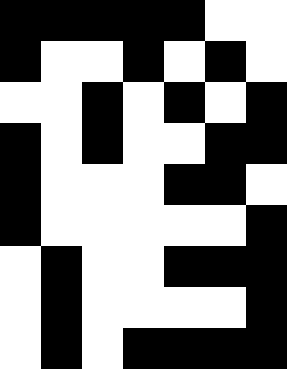[["black", "black", "black", "black", "black", "white", "white"], ["black", "white", "white", "black", "white", "black", "white"], ["white", "white", "black", "white", "black", "white", "black"], ["black", "white", "black", "white", "white", "black", "black"], ["black", "white", "white", "white", "black", "black", "white"], ["black", "white", "white", "white", "white", "white", "black"], ["white", "black", "white", "white", "black", "black", "black"], ["white", "black", "white", "white", "white", "white", "black"], ["white", "black", "white", "black", "black", "black", "black"]]